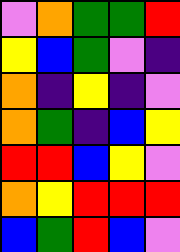[["violet", "orange", "green", "green", "red"], ["yellow", "blue", "green", "violet", "indigo"], ["orange", "indigo", "yellow", "indigo", "violet"], ["orange", "green", "indigo", "blue", "yellow"], ["red", "red", "blue", "yellow", "violet"], ["orange", "yellow", "red", "red", "red"], ["blue", "green", "red", "blue", "violet"]]